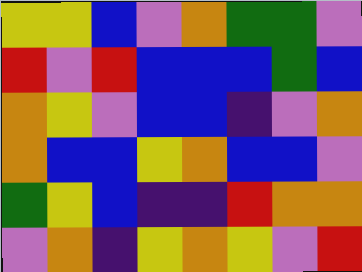[["yellow", "yellow", "blue", "violet", "orange", "green", "green", "violet"], ["red", "violet", "red", "blue", "blue", "blue", "green", "blue"], ["orange", "yellow", "violet", "blue", "blue", "indigo", "violet", "orange"], ["orange", "blue", "blue", "yellow", "orange", "blue", "blue", "violet"], ["green", "yellow", "blue", "indigo", "indigo", "red", "orange", "orange"], ["violet", "orange", "indigo", "yellow", "orange", "yellow", "violet", "red"]]